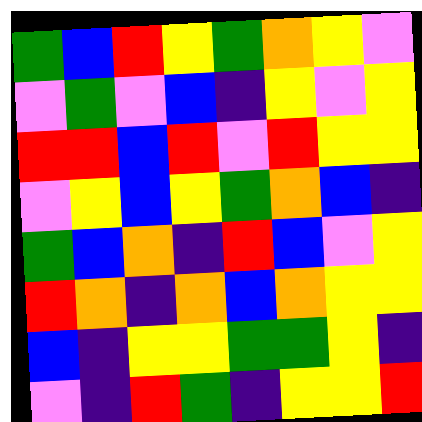[["green", "blue", "red", "yellow", "green", "orange", "yellow", "violet"], ["violet", "green", "violet", "blue", "indigo", "yellow", "violet", "yellow"], ["red", "red", "blue", "red", "violet", "red", "yellow", "yellow"], ["violet", "yellow", "blue", "yellow", "green", "orange", "blue", "indigo"], ["green", "blue", "orange", "indigo", "red", "blue", "violet", "yellow"], ["red", "orange", "indigo", "orange", "blue", "orange", "yellow", "yellow"], ["blue", "indigo", "yellow", "yellow", "green", "green", "yellow", "indigo"], ["violet", "indigo", "red", "green", "indigo", "yellow", "yellow", "red"]]